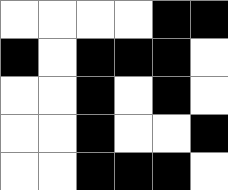[["white", "white", "white", "white", "black", "black"], ["black", "white", "black", "black", "black", "white"], ["white", "white", "black", "white", "black", "white"], ["white", "white", "black", "white", "white", "black"], ["white", "white", "black", "black", "black", "white"]]